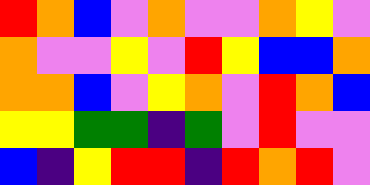[["red", "orange", "blue", "violet", "orange", "violet", "violet", "orange", "yellow", "violet"], ["orange", "violet", "violet", "yellow", "violet", "red", "yellow", "blue", "blue", "orange"], ["orange", "orange", "blue", "violet", "yellow", "orange", "violet", "red", "orange", "blue"], ["yellow", "yellow", "green", "green", "indigo", "green", "violet", "red", "violet", "violet"], ["blue", "indigo", "yellow", "red", "red", "indigo", "red", "orange", "red", "violet"]]